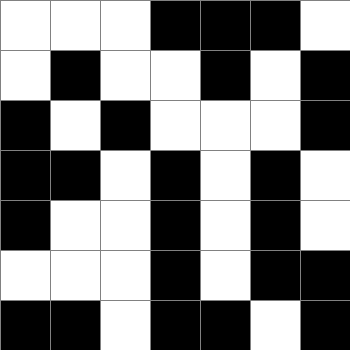[["white", "white", "white", "black", "black", "black", "white"], ["white", "black", "white", "white", "black", "white", "black"], ["black", "white", "black", "white", "white", "white", "black"], ["black", "black", "white", "black", "white", "black", "white"], ["black", "white", "white", "black", "white", "black", "white"], ["white", "white", "white", "black", "white", "black", "black"], ["black", "black", "white", "black", "black", "white", "black"]]